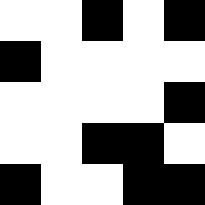[["white", "white", "black", "white", "black"], ["black", "white", "white", "white", "white"], ["white", "white", "white", "white", "black"], ["white", "white", "black", "black", "white"], ["black", "white", "white", "black", "black"]]